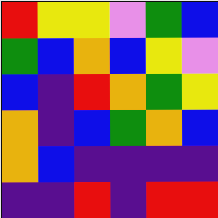[["red", "yellow", "yellow", "violet", "green", "blue"], ["green", "blue", "orange", "blue", "yellow", "violet"], ["blue", "indigo", "red", "orange", "green", "yellow"], ["orange", "indigo", "blue", "green", "orange", "blue"], ["orange", "blue", "indigo", "indigo", "indigo", "indigo"], ["indigo", "indigo", "red", "indigo", "red", "red"]]